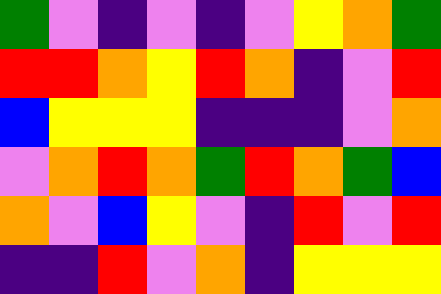[["green", "violet", "indigo", "violet", "indigo", "violet", "yellow", "orange", "green"], ["red", "red", "orange", "yellow", "red", "orange", "indigo", "violet", "red"], ["blue", "yellow", "yellow", "yellow", "indigo", "indigo", "indigo", "violet", "orange"], ["violet", "orange", "red", "orange", "green", "red", "orange", "green", "blue"], ["orange", "violet", "blue", "yellow", "violet", "indigo", "red", "violet", "red"], ["indigo", "indigo", "red", "violet", "orange", "indigo", "yellow", "yellow", "yellow"]]